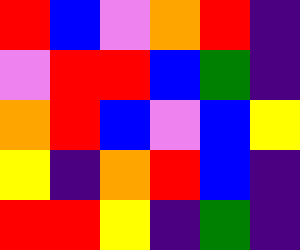[["red", "blue", "violet", "orange", "red", "indigo"], ["violet", "red", "red", "blue", "green", "indigo"], ["orange", "red", "blue", "violet", "blue", "yellow"], ["yellow", "indigo", "orange", "red", "blue", "indigo"], ["red", "red", "yellow", "indigo", "green", "indigo"]]